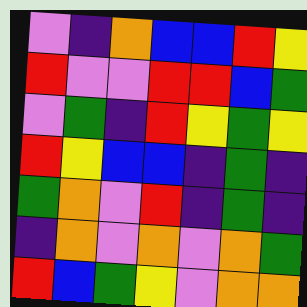[["violet", "indigo", "orange", "blue", "blue", "red", "yellow"], ["red", "violet", "violet", "red", "red", "blue", "green"], ["violet", "green", "indigo", "red", "yellow", "green", "yellow"], ["red", "yellow", "blue", "blue", "indigo", "green", "indigo"], ["green", "orange", "violet", "red", "indigo", "green", "indigo"], ["indigo", "orange", "violet", "orange", "violet", "orange", "green"], ["red", "blue", "green", "yellow", "violet", "orange", "orange"]]